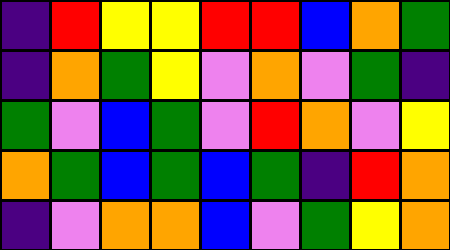[["indigo", "red", "yellow", "yellow", "red", "red", "blue", "orange", "green"], ["indigo", "orange", "green", "yellow", "violet", "orange", "violet", "green", "indigo"], ["green", "violet", "blue", "green", "violet", "red", "orange", "violet", "yellow"], ["orange", "green", "blue", "green", "blue", "green", "indigo", "red", "orange"], ["indigo", "violet", "orange", "orange", "blue", "violet", "green", "yellow", "orange"]]